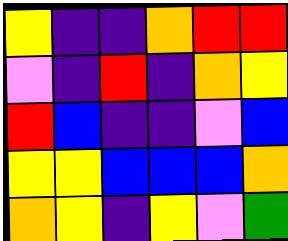[["yellow", "indigo", "indigo", "orange", "red", "red"], ["violet", "indigo", "red", "indigo", "orange", "yellow"], ["red", "blue", "indigo", "indigo", "violet", "blue"], ["yellow", "yellow", "blue", "blue", "blue", "orange"], ["orange", "yellow", "indigo", "yellow", "violet", "green"]]